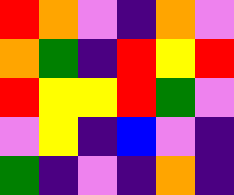[["red", "orange", "violet", "indigo", "orange", "violet"], ["orange", "green", "indigo", "red", "yellow", "red"], ["red", "yellow", "yellow", "red", "green", "violet"], ["violet", "yellow", "indigo", "blue", "violet", "indigo"], ["green", "indigo", "violet", "indigo", "orange", "indigo"]]